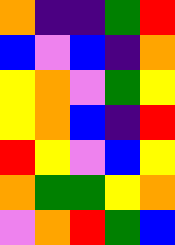[["orange", "indigo", "indigo", "green", "red"], ["blue", "violet", "blue", "indigo", "orange"], ["yellow", "orange", "violet", "green", "yellow"], ["yellow", "orange", "blue", "indigo", "red"], ["red", "yellow", "violet", "blue", "yellow"], ["orange", "green", "green", "yellow", "orange"], ["violet", "orange", "red", "green", "blue"]]